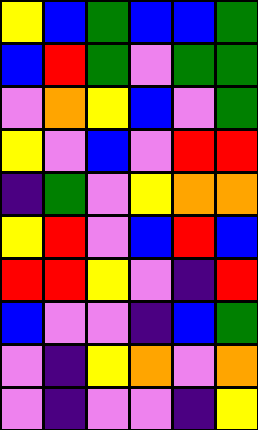[["yellow", "blue", "green", "blue", "blue", "green"], ["blue", "red", "green", "violet", "green", "green"], ["violet", "orange", "yellow", "blue", "violet", "green"], ["yellow", "violet", "blue", "violet", "red", "red"], ["indigo", "green", "violet", "yellow", "orange", "orange"], ["yellow", "red", "violet", "blue", "red", "blue"], ["red", "red", "yellow", "violet", "indigo", "red"], ["blue", "violet", "violet", "indigo", "blue", "green"], ["violet", "indigo", "yellow", "orange", "violet", "orange"], ["violet", "indigo", "violet", "violet", "indigo", "yellow"]]